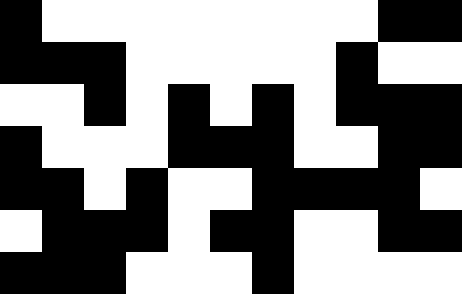[["black", "white", "white", "white", "white", "white", "white", "white", "white", "black", "black"], ["black", "black", "black", "white", "white", "white", "white", "white", "black", "white", "white"], ["white", "white", "black", "white", "black", "white", "black", "white", "black", "black", "black"], ["black", "white", "white", "white", "black", "black", "black", "white", "white", "black", "black"], ["black", "black", "white", "black", "white", "white", "black", "black", "black", "black", "white"], ["white", "black", "black", "black", "white", "black", "black", "white", "white", "black", "black"], ["black", "black", "black", "white", "white", "white", "black", "white", "white", "white", "white"]]